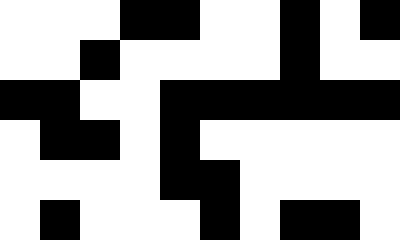[["white", "white", "white", "black", "black", "white", "white", "black", "white", "black"], ["white", "white", "black", "white", "white", "white", "white", "black", "white", "white"], ["black", "black", "white", "white", "black", "black", "black", "black", "black", "black"], ["white", "black", "black", "white", "black", "white", "white", "white", "white", "white"], ["white", "white", "white", "white", "black", "black", "white", "white", "white", "white"], ["white", "black", "white", "white", "white", "black", "white", "black", "black", "white"]]